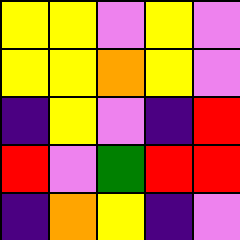[["yellow", "yellow", "violet", "yellow", "violet"], ["yellow", "yellow", "orange", "yellow", "violet"], ["indigo", "yellow", "violet", "indigo", "red"], ["red", "violet", "green", "red", "red"], ["indigo", "orange", "yellow", "indigo", "violet"]]